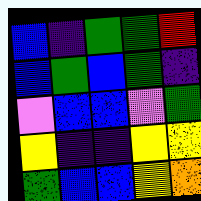[["blue", "indigo", "green", "green", "red"], ["blue", "green", "blue", "green", "indigo"], ["violet", "blue", "blue", "violet", "green"], ["yellow", "indigo", "indigo", "yellow", "yellow"], ["green", "blue", "blue", "yellow", "orange"]]